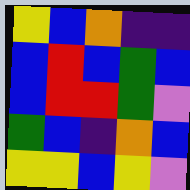[["yellow", "blue", "orange", "indigo", "indigo"], ["blue", "red", "blue", "green", "blue"], ["blue", "red", "red", "green", "violet"], ["green", "blue", "indigo", "orange", "blue"], ["yellow", "yellow", "blue", "yellow", "violet"]]